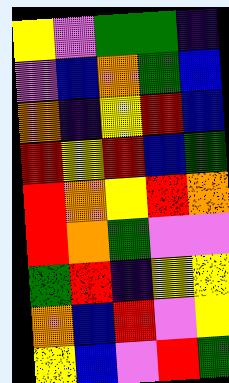[["yellow", "violet", "green", "green", "indigo"], ["violet", "blue", "orange", "green", "blue"], ["orange", "indigo", "yellow", "red", "blue"], ["red", "yellow", "red", "blue", "green"], ["red", "orange", "yellow", "red", "orange"], ["red", "orange", "green", "violet", "violet"], ["green", "red", "indigo", "yellow", "yellow"], ["orange", "blue", "red", "violet", "yellow"], ["yellow", "blue", "violet", "red", "green"]]